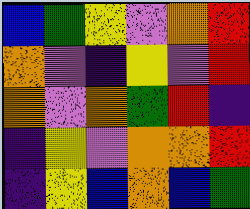[["blue", "green", "yellow", "violet", "orange", "red"], ["orange", "violet", "indigo", "yellow", "violet", "red"], ["orange", "violet", "orange", "green", "red", "indigo"], ["indigo", "yellow", "violet", "orange", "orange", "red"], ["indigo", "yellow", "blue", "orange", "blue", "green"]]